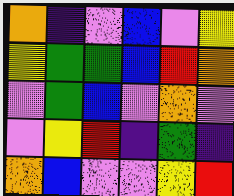[["orange", "indigo", "violet", "blue", "violet", "yellow"], ["yellow", "green", "green", "blue", "red", "orange"], ["violet", "green", "blue", "violet", "orange", "violet"], ["violet", "yellow", "red", "indigo", "green", "indigo"], ["orange", "blue", "violet", "violet", "yellow", "red"]]